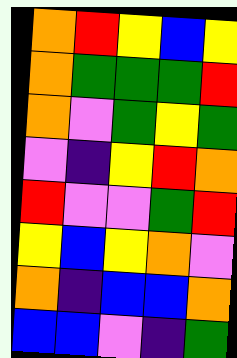[["orange", "red", "yellow", "blue", "yellow"], ["orange", "green", "green", "green", "red"], ["orange", "violet", "green", "yellow", "green"], ["violet", "indigo", "yellow", "red", "orange"], ["red", "violet", "violet", "green", "red"], ["yellow", "blue", "yellow", "orange", "violet"], ["orange", "indigo", "blue", "blue", "orange"], ["blue", "blue", "violet", "indigo", "green"]]